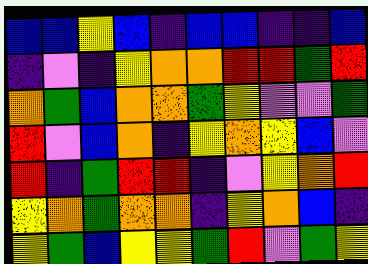[["blue", "blue", "yellow", "blue", "indigo", "blue", "blue", "indigo", "indigo", "blue"], ["indigo", "violet", "indigo", "yellow", "orange", "orange", "red", "red", "green", "red"], ["orange", "green", "blue", "orange", "orange", "green", "yellow", "violet", "violet", "green"], ["red", "violet", "blue", "orange", "indigo", "yellow", "orange", "yellow", "blue", "violet"], ["red", "indigo", "green", "red", "red", "indigo", "violet", "yellow", "orange", "red"], ["yellow", "orange", "green", "orange", "orange", "indigo", "yellow", "orange", "blue", "indigo"], ["yellow", "green", "blue", "yellow", "yellow", "green", "red", "violet", "green", "yellow"]]